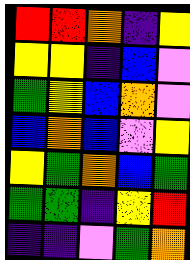[["red", "red", "orange", "indigo", "yellow"], ["yellow", "yellow", "indigo", "blue", "violet"], ["green", "yellow", "blue", "orange", "violet"], ["blue", "orange", "blue", "violet", "yellow"], ["yellow", "green", "orange", "blue", "green"], ["green", "green", "indigo", "yellow", "red"], ["indigo", "indigo", "violet", "green", "orange"]]